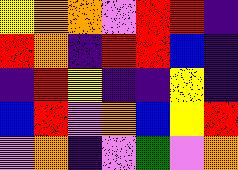[["yellow", "orange", "orange", "violet", "red", "red", "indigo"], ["red", "orange", "indigo", "red", "red", "blue", "indigo"], ["indigo", "red", "yellow", "indigo", "indigo", "yellow", "indigo"], ["blue", "red", "violet", "orange", "blue", "yellow", "red"], ["violet", "orange", "indigo", "violet", "green", "violet", "orange"]]